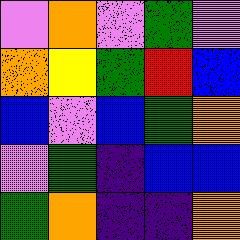[["violet", "orange", "violet", "green", "violet"], ["orange", "yellow", "green", "red", "blue"], ["blue", "violet", "blue", "green", "orange"], ["violet", "green", "indigo", "blue", "blue"], ["green", "orange", "indigo", "indigo", "orange"]]